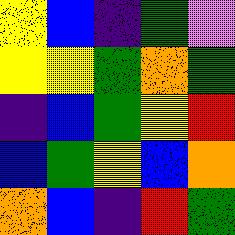[["yellow", "blue", "indigo", "green", "violet"], ["yellow", "yellow", "green", "orange", "green"], ["indigo", "blue", "green", "yellow", "red"], ["blue", "green", "yellow", "blue", "orange"], ["orange", "blue", "indigo", "red", "green"]]